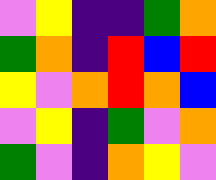[["violet", "yellow", "indigo", "indigo", "green", "orange"], ["green", "orange", "indigo", "red", "blue", "red"], ["yellow", "violet", "orange", "red", "orange", "blue"], ["violet", "yellow", "indigo", "green", "violet", "orange"], ["green", "violet", "indigo", "orange", "yellow", "violet"]]